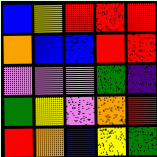[["blue", "yellow", "red", "red", "red"], ["orange", "blue", "blue", "red", "red"], ["violet", "violet", "violet", "green", "indigo"], ["green", "yellow", "violet", "orange", "red"], ["red", "orange", "blue", "yellow", "green"]]